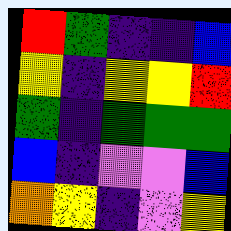[["red", "green", "indigo", "indigo", "blue"], ["yellow", "indigo", "yellow", "yellow", "red"], ["green", "indigo", "green", "green", "green"], ["blue", "indigo", "violet", "violet", "blue"], ["orange", "yellow", "indigo", "violet", "yellow"]]